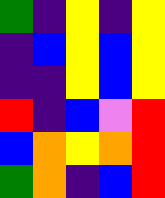[["green", "indigo", "yellow", "indigo", "yellow"], ["indigo", "blue", "yellow", "blue", "yellow"], ["indigo", "indigo", "yellow", "blue", "yellow"], ["red", "indigo", "blue", "violet", "red"], ["blue", "orange", "yellow", "orange", "red"], ["green", "orange", "indigo", "blue", "red"]]